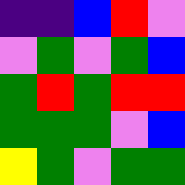[["indigo", "indigo", "blue", "red", "violet"], ["violet", "green", "violet", "green", "blue"], ["green", "red", "green", "red", "red"], ["green", "green", "green", "violet", "blue"], ["yellow", "green", "violet", "green", "green"]]